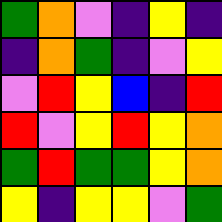[["green", "orange", "violet", "indigo", "yellow", "indigo"], ["indigo", "orange", "green", "indigo", "violet", "yellow"], ["violet", "red", "yellow", "blue", "indigo", "red"], ["red", "violet", "yellow", "red", "yellow", "orange"], ["green", "red", "green", "green", "yellow", "orange"], ["yellow", "indigo", "yellow", "yellow", "violet", "green"]]